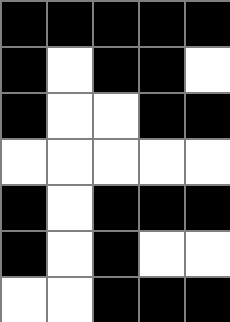[["black", "black", "black", "black", "black"], ["black", "white", "black", "black", "white"], ["black", "white", "white", "black", "black"], ["white", "white", "white", "white", "white"], ["black", "white", "black", "black", "black"], ["black", "white", "black", "white", "white"], ["white", "white", "black", "black", "black"]]